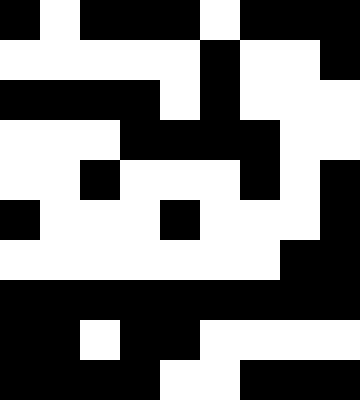[["black", "white", "black", "black", "black", "white", "black", "black", "black"], ["white", "white", "white", "white", "white", "black", "white", "white", "black"], ["black", "black", "black", "black", "white", "black", "white", "white", "white"], ["white", "white", "white", "black", "black", "black", "black", "white", "white"], ["white", "white", "black", "white", "white", "white", "black", "white", "black"], ["black", "white", "white", "white", "black", "white", "white", "white", "black"], ["white", "white", "white", "white", "white", "white", "white", "black", "black"], ["black", "black", "black", "black", "black", "black", "black", "black", "black"], ["black", "black", "white", "black", "black", "white", "white", "white", "white"], ["black", "black", "black", "black", "white", "white", "black", "black", "black"]]